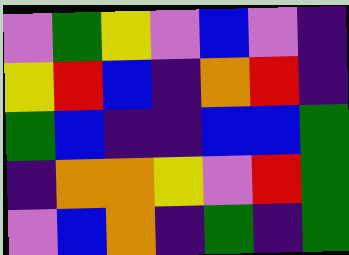[["violet", "green", "yellow", "violet", "blue", "violet", "indigo"], ["yellow", "red", "blue", "indigo", "orange", "red", "indigo"], ["green", "blue", "indigo", "indigo", "blue", "blue", "green"], ["indigo", "orange", "orange", "yellow", "violet", "red", "green"], ["violet", "blue", "orange", "indigo", "green", "indigo", "green"]]